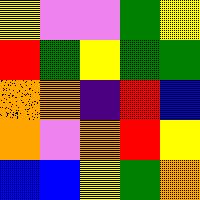[["yellow", "violet", "violet", "green", "yellow"], ["red", "green", "yellow", "green", "green"], ["orange", "orange", "indigo", "red", "blue"], ["orange", "violet", "orange", "red", "yellow"], ["blue", "blue", "yellow", "green", "orange"]]